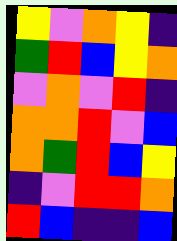[["yellow", "violet", "orange", "yellow", "indigo"], ["green", "red", "blue", "yellow", "orange"], ["violet", "orange", "violet", "red", "indigo"], ["orange", "orange", "red", "violet", "blue"], ["orange", "green", "red", "blue", "yellow"], ["indigo", "violet", "red", "red", "orange"], ["red", "blue", "indigo", "indigo", "blue"]]